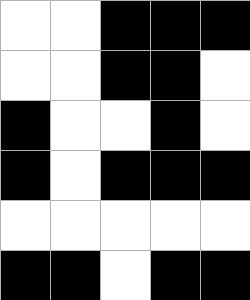[["white", "white", "black", "black", "black"], ["white", "white", "black", "black", "white"], ["black", "white", "white", "black", "white"], ["black", "white", "black", "black", "black"], ["white", "white", "white", "white", "white"], ["black", "black", "white", "black", "black"]]